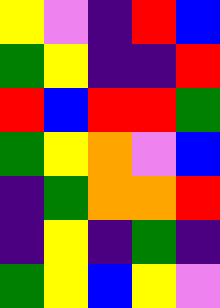[["yellow", "violet", "indigo", "red", "blue"], ["green", "yellow", "indigo", "indigo", "red"], ["red", "blue", "red", "red", "green"], ["green", "yellow", "orange", "violet", "blue"], ["indigo", "green", "orange", "orange", "red"], ["indigo", "yellow", "indigo", "green", "indigo"], ["green", "yellow", "blue", "yellow", "violet"]]